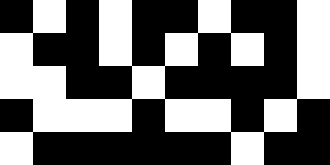[["black", "white", "black", "white", "black", "black", "white", "black", "black", "white"], ["white", "black", "black", "white", "black", "white", "black", "white", "black", "white"], ["white", "white", "black", "black", "white", "black", "black", "black", "black", "white"], ["black", "white", "white", "white", "black", "white", "white", "black", "white", "black"], ["white", "black", "black", "black", "black", "black", "black", "white", "black", "black"]]